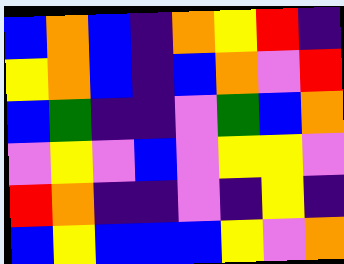[["blue", "orange", "blue", "indigo", "orange", "yellow", "red", "indigo"], ["yellow", "orange", "blue", "indigo", "blue", "orange", "violet", "red"], ["blue", "green", "indigo", "indigo", "violet", "green", "blue", "orange"], ["violet", "yellow", "violet", "blue", "violet", "yellow", "yellow", "violet"], ["red", "orange", "indigo", "indigo", "violet", "indigo", "yellow", "indigo"], ["blue", "yellow", "blue", "blue", "blue", "yellow", "violet", "orange"]]